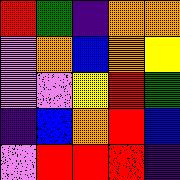[["red", "green", "indigo", "orange", "orange"], ["violet", "orange", "blue", "orange", "yellow"], ["violet", "violet", "yellow", "red", "green"], ["indigo", "blue", "orange", "red", "blue"], ["violet", "red", "red", "red", "indigo"]]